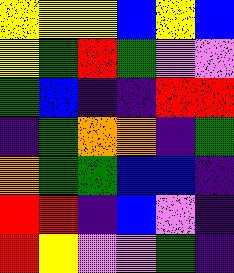[["yellow", "yellow", "yellow", "blue", "yellow", "blue"], ["yellow", "green", "red", "green", "violet", "violet"], ["green", "blue", "indigo", "indigo", "red", "red"], ["indigo", "green", "orange", "orange", "indigo", "green"], ["orange", "green", "green", "blue", "blue", "indigo"], ["red", "red", "indigo", "blue", "violet", "indigo"], ["red", "yellow", "violet", "violet", "green", "indigo"]]